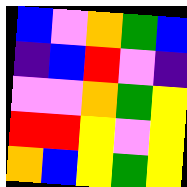[["blue", "violet", "orange", "green", "blue"], ["indigo", "blue", "red", "violet", "indigo"], ["violet", "violet", "orange", "green", "yellow"], ["red", "red", "yellow", "violet", "yellow"], ["orange", "blue", "yellow", "green", "yellow"]]